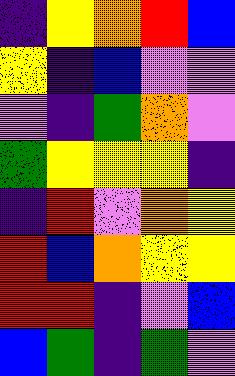[["indigo", "yellow", "orange", "red", "blue"], ["yellow", "indigo", "blue", "violet", "violet"], ["violet", "indigo", "green", "orange", "violet"], ["green", "yellow", "yellow", "yellow", "indigo"], ["indigo", "red", "violet", "orange", "yellow"], ["red", "blue", "orange", "yellow", "yellow"], ["red", "red", "indigo", "violet", "blue"], ["blue", "green", "indigo", "green", "violet"]]